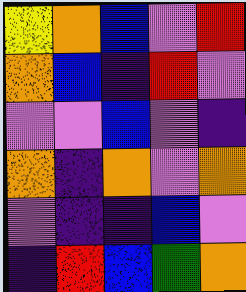[["yellow", "orange", "blue", "violet", "red"], ["orange", "blue", "indigo", "red", "violet"], ["violet", "violet", "blue", "violet", "indigo"], ["orange", "indigo", "orange", "violet", "orange"], ["violet", "indigo", "indigo", "blue", "violet"], ["indigo", "red", "blue", "green", "orange"]]